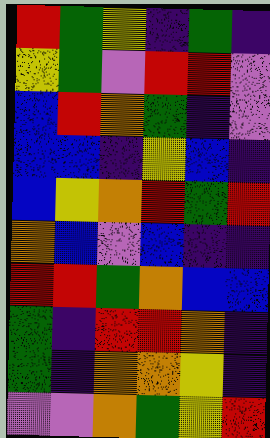[["red", "green", "yellow", "indigo", "green", "indigo"], ["yellow", "green", "violet", "red", "red", "violet"], ["blue", "red", "orange", "green", "indigo", "violet"], ["blue", "blue", "indigo", "yellow", "blue", "indigo"], ["blue", "yellow", "orange", "red", "green", "red"], ["orange", "blue", "violet", "blue", "indigo", "indigo"], ["red", "red", "green", "orange", "blue", "blue"], ["green", "indigo", "red", "red", "orange", "indigo"], ["green", "indigo", "orange", "orange", "yellow", "indigo"], ["violet", "violet", "orange", "green", "yellow", "red"]]